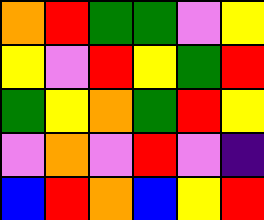[["orange", "red", "green", "green", "violet", "yellow"], ["yellow", "violet", "red", "yellow", "green", "red"], ["green", "yellow", "orange", "green", "red", "yellow"], ["violet", "orange", "violet", "red", "violet", "indigo"], ["blue", "red", "orange", "blue", "yellow", "red"]]